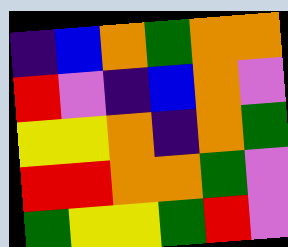[["indigo", "blue", "orange", "green", "orange", "orange"], ["red", "violet", "indigo", "blue", "orange", "violet"], ["yellow", "yellow", "orange", "indigo", "orange", "green"], ["red", "red", "orange", "orange", "green", "violet"], ["green", "yellow", "yellow", "green", "red", "violet"]]